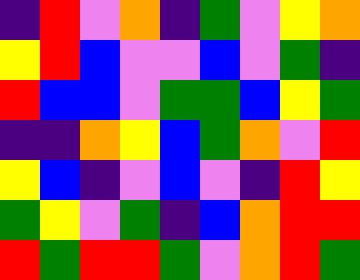[["indigo", "red", "violet", "orange", "indigo", "green", "violet", "yellow", "orange"], ["yellow", "red", "blue", "violet", "violet", "blue", "violet", "green", "indigo"], ["red", "blue", "blue", "violet", "green", "green", "blue", "yellow", "green"], ["indigo", "indigo", "orange", "yellow", "blue", "green", "orange", "violet", "red"], ["yellow", "blue", "indigo", "violet", "blue", "violet", "indigo", "red", "yellow"], ["green", "yellow", "violet", "green", "indigo", "blue", "orange", "red", "red"], ["red", "green", "red", "red", "green", "violet", "orange", "red", "green"]]